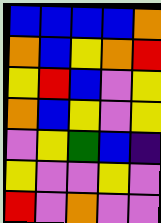[["blue", "blue", "blue", "blue", "orange"], ["orange", "blue", "yellow", "orange", "red"], ["yellow", "red", "blue", "violet", "yellow"], ["orange", "blue", "yellow", "violet", "yellow"], ["violet", "yellow", "green", "blue", "indigo"], ["yellow", "violet", "violet", "yellow", "violet"], ["red", "violet", "orange", "violet", "violet"]]